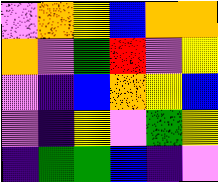[["violet", "orange", "yellow", "blue", "orange", "orange"], ["orange", "violet", "green", "red", "violet", "yellow"], ["violet", "indigo", "blue", "orange", "yellow", "blue"], ["violet", "indigo", "yellow", "violet", "green", "yellow"], ["indigo", "green", "green", "blue", "indigo", "violet"]]